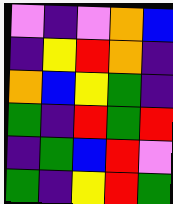[["violet", "indigo", "violet", "orange", "blue"], ["indigo", "yellow", "red", "orange", "indigo"], ["orange", "blue", "yellow", "green", "indigo"], ["green", "indigo", "red", "green", "red"], ["indigo", "green", "blue", "red", "violet"], ["green", "indigo", "yellow", "red", "green"]]